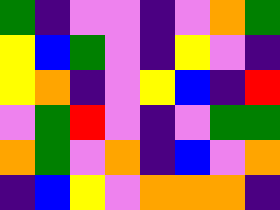[["green", "indigo", "violet", "violet", "indigo", "violet", "orange", "green"], ["yellow", "blue", "green", "violet", "indigo", "yellow", "violet", "indigo"], ["yellow", "orange", "indigo", "violet", "yellow", "blue", "indigo", "red"], ["violet", "green", "red", "violet", "indigo", "violet", "green", "green"], ["orange", "green", "violet", "orange", "indigo", "blue", "violet", "orange"], ["indigo", "blue", "yellow", "violet", "orange", "orange", "orange", "indigo"]]